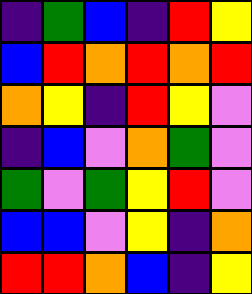[["indigo", "green", "blue", "indigo", "red", "yellow"], ["blue", "red", "orange", "red", "orange", "red"], ["orange", "yellow", "indigo", "red", "yellow", "violet"], ["indigo", "blue", "violet", "orange", "green", "violet"], ["green", "violet", "green", "yellow", "red", "violet"], ["blue", "blue", "violet", "yellow", "indigo", "orange"], ["red", "red", "orange", "blue", "indigo", "yellow"]]